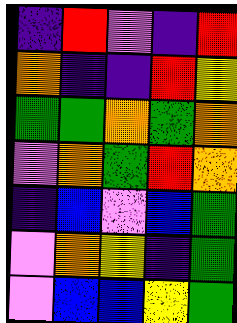[["indigo", "red", "violet", "indigo", "red"], ["orange", "indigo", "indigo", "red", "yellow"], ["green", "green", "orange", "green", "orange"], ["violet", "orange", "green", "red", "orange"], ["indigo", "blue", "violet", "blue", "green"], ["violet", "orange", "yellow", "indigo", "green"], ["violet", "blue", "blue", "yellow", "green"]]